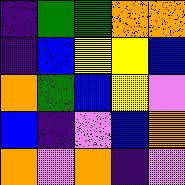[["indigo", "green", "green", "orange", "orange"], ["indigo", "blue", "yellow", "yellow", "blue"], ["orange", "green", "blue", "yellow", "violet"], ["blue", "indigo", "violet", "blue", "orange"], ["orange", "violet", "orange", "indigo", "violet"]]